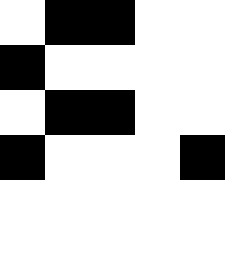[["white", "black", "black", "white", "white"], ["black", "white", "white", "white", "white"], ["white", "black", "black", "white", "white"], ["black", "white", "white", "white", "black"], ["white", "white", "white", "white", "white"], ["white", "white", "white", "white", "white"]]